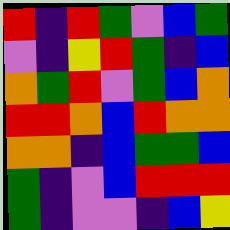[["red", "indigo", "red", "green", "violet", "blue", "green"], ["violet", "indigo", "yellow", "red", "green", "indigo", "blue"], ["orange", "green", "red", "violet", "green", "blue", "orange"], ["red", "red", "orange", "blue", "red", "orange", "orange"], ["orange", "orange", "indigo", "blue", "green", "green", "blue"], ["green", "indigo", "violet", "blue", "red", "red", "red"], ["green", "indigo", "violet", "violet", "indigo", "blue", "yellow"]]